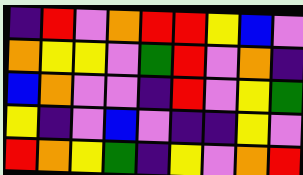[["indigo", "red", "violet", "orange", "red", "red", "yellow", "blue", "violet"], ["orange", "yellow", "yellow", "violet", "green", "red", "violet", "orange", "indigo"], ["blue", "orange", "violet", "violet", "indigo", "red", "violet", "yellow", "green"], ["yellow", "indigo", "violet", "blue", "violet", "indigo", "indigo", "yellow", "violet"], ["red", "orange", "yellow", "green", "indigo", "yellow", "violet", "orange", "red"]]